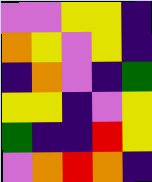[["violet", "violet", "yellow", "yellow", "indigo"], ["orange", "yellow", "violet", "yellow", "indigo"], ["indigo", "orange", "violet", "indigo", "green"], ["yellow", "yellow", "indigo", "violet", "yellow"], ["green", "indigo", "indigo", "red", "yellow"], ["violet", "orange", "red", "orange", "indigo"]]